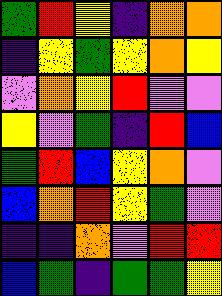[["green", "red", "yellow", "indigo", "orange", "orange"], ["indigo", "yellow", "green", "yellow", "orange", "yellow"], ["violet", "orange", "yellow", "red", "violet", "violet"], ["yellow", "violet", "green", "indigo", "red", "blue"], ["green", "red", "blue", "yellow", "orange", "violet"], ["blue", "orange", "red", "yellow", "green", "violet"], ["indigo", "indigo", "orange", "violet", "red", "red"], ["blue", "green", "indigo", "green", "green", "yellow"]]